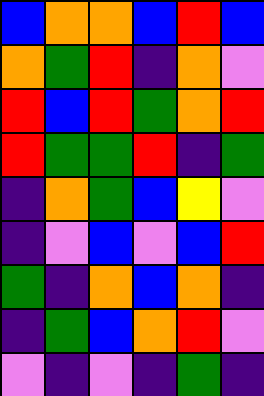[["blue", "orange", "orange", "blue", "red", "blue"], ["orange", "green", "red", "indigo", "orange", "violet"], ["red", "blue", "red", "green", "orange", "red"], ["red", "green", "green", "red", "indigo", "green"], ["indigo", "orange", "green", "blue", "yellow", "violet"], ["indigo", "violet", "blue", "violet", "blue", "red"], ["green", "indigo", "orange", "blue", "orange", "indigo"], ["indigo", "green", "blue", "orange", "red", "violet"], ["violet", "indigo", "violet", "indigo", "green", "indigo"]]